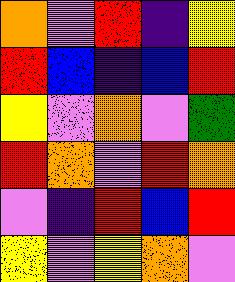[["orange", "violet", "red", "indigo", "yellow"], ["red", "blue", "indigo", "blue", "red"], ["yellow", "violet", "orange", "violet", "green"], ["red", "orange", "violet", "red", "orange"], ["violet", "indigo", "red", "blue", "red"], ["yellow", "violet", "yellow", "orange", "violet"]]